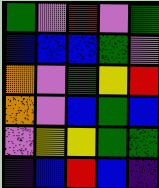[["green", "violet", "red", "violet", "green"], ["blue", "blue", "blue", "green", "violet"], ["orange", "violet", "green", "yellow", "red"], ["orange", "violet", "blue", "green", "blue"], ["violet", "yellow", "yellow", "green", "green"], ["indigo", "blue", "red", "blue", "indigo"]]